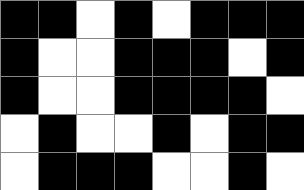[["black", "black", "white", "black", "white", "black", "black", "black"], ["black", "white", "white", "black", "black", "black", "white", "black"], ["black", "white", "white", "black", "black", "black", "black", "white"], ["white", "black", "white", "white", "black", "white", "black", "black"], ["white", "black", "black", "black", "white", "white", "black", "white"]]